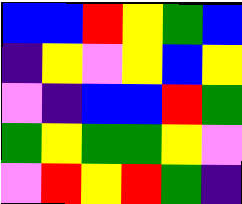[["blue", "blue", "red", "yellow", "green", "blue"], ["indigo", "yellow", "violet", "yellow", "blue", "yellow"], ["violet", "indigo", "blue", "blue", "red", "green"], ["green", "yellow", "green", "green", "yellow", "violet"], ["violet", "red", "yellow", "red", "green", "indigo"]]